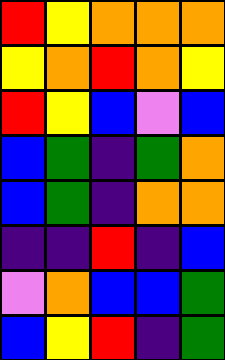[["red", "yellow", "orange", "orange", "orange"], ["yellow", "orange", "red", "orange", "yellow"], ["red", "yellow", "blue", "violet", "blue"], ["blue", "green", "indigo", "green", "orange"], ["blue", "green", "indigo", "orange", "orange"], ["indigo", "indigo", "red", "indigo", "blue"], ["violet", "orange", "blue", "blue", "green"], ["blue", "yellow", "red", "indigo", "green"]]